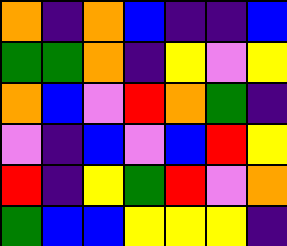[["orange", "indigo", "orange", "blue", "indigo", "indigo", "blue"], ["green", "green", "orange", "indigo", "yellow", "violet", "yellow"], ["orange", "blue", "violet", "red", "orange", "green", "indigo"], ["violet", "indigo", "blue", "violet", "blue", "red", "yellow"], ["red", "indigo", "yellow", "green", "red", "violet", "orange"], ["green", "blue", "blue", "yellow", "yellow", "yellow", "indigo"]]